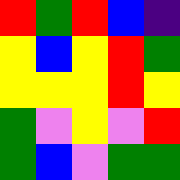[["red", "green", "red", "blue", "indigo"], ["yellow", "blue", "yellow", "red", "green"], ["yellow", "yellow", "yellow", "red", "yellow"], ["green", "violet", "yellow", "violet", "red"], ["green", "blue", "violet", "green", "green"]]